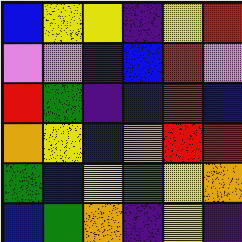[["blue", "yellow", "yellow", "indigo", "yellow", "red"], ["violet", "violet", "indigo", "blue", "red", "violet"], ["red", "green", "indigo", "blue", "red", "blue"], ["orange", "yellow", "blue", "orange", "red", "red"], ["green", "blue", "yellow", "green", "yellow", "orange"], ["blue", "green", "orange", "indigo", "yellow", "indigo"]]